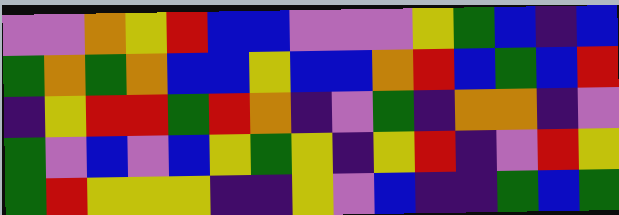[["violet", "violet", "orange", "yellow", "red", "blue", "blue", "violet", "violet", "violet", "yellow", "green", "blue", "indigo", "blue"], ["green", "orange", "green", "orange", "blue", "blue", "yellow", "blue", "blue", "orange", "red", "blue", "green", "blue", "red"], ["indigo", "yellow", "red", "red", "green", "red", "orange", "indigo", "violet", "green", "indigo", "orange", "orange", "indigo", "violet"], ["green", "violet", "blue", "violet", "blue", "yellow", "green", "yellow", "indigo", "yellow", "red", "indigo", "violet", "red", "yellow"], ["green", "red", "yellow", "yellow", "yellow", "indigo", "indigo", "yellow", "violet", "blue", "indigo", "indigo", "green", "blue", "green"]]